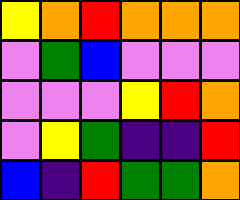[["yellow", "orange", "red", "orange", "orange", "orange"], ["violet", "green", "blue", "violet", "violet", "violet"], ["violet", "violet", "violet", "yellow", "red", "orange"], ["violet", "yellow", "green", "indigo", "indigo", "red"], ["blue", "indigo", "red", "green", "green", "orange"]]